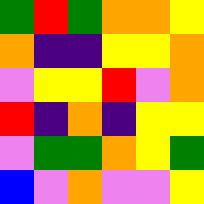[["green", "red", "green", "orange", "orange", "yellow"], ["orange", "indigo", "indigo", "yellow", "yellow", "orange"], ["violet", "yellow", "yellow", "red", "violet", "orange"], ["red", "indigo", "orange", "indigo", "yellow", "yellow"], ["violet", "green", "green", "orange", "yellow", "green"], ["blue", "violet", "orange", "violet", "violet", "yellow"]]